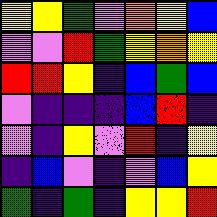[["yellow", "yellow", "green", "violet", "orange", "yellow", "blue"], ["violet", "violet", "red", "green", "yellow", "orange", "yellow"], ["red", "red", "yellow", "indigo", "blue", "green", "blue"], ["violet", "indigo", "indigo", "indigo", "blue", "red", "indigo"], ["violet", "indigo", "yellow", "violet", "red", "indigo", "yellow"], ["indigo", "blue", "violet", "indigo", "violet", "blue", "yellow"], ["green", "indigo", "green", "indigo", "yellow", "yellow", "red"]]